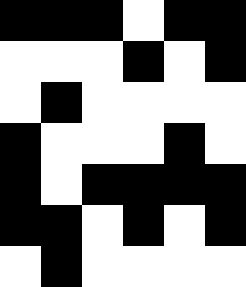[["black", "black", "black", "white", "black", "black"], ["white", "white", "white", "black", "white", "black"], ["white", "black", "white", "white", "white", "white"], ["black", "white", "white", "white", "black", "white"], ["black", "white", "black", "black", "black", "black"], ["black", "black", "white", "black", "white", "black"], ["white", "black", "white", "white", "white", "white"]]